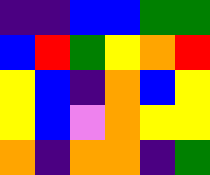[["indigo", "indigo", "blue", "blue", "green", "green"], ["blue", "red", "green", "yellow", "orange", "red"], ["yellow", "blue", "indigo", "orange", "blue", "yellow"], ["yellow", "blue", "violet", "orange", "yellow", "yellow"], ["orange", "indigo", "orange", "orange", "indigo", "green"]]